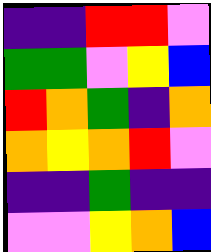[["indigo", "indigo", "red", "red", "violet"], ["green", "green", "violet", "yellow", "blue"], ["red", "orange", "green", "indigo", "orange"], ["orange", "yellow", "orange", "red", "violet"], ["indigo", "indigo", "green", "indigo", "indigo"], ["violet", "violet", "yellow", "orange", "blue"]]